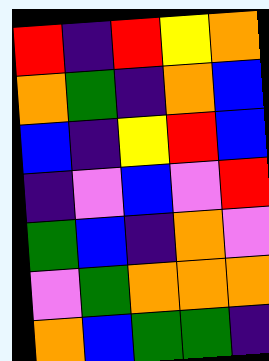[["red", "indigo", "red", "yellow", "orange"], ["orange", "green", "indigo", "orange", "blue"], ["blue", "indigo", "yellow", "red", "blue"], ["indigo", "violet", "blue", "violet", "red"], ["green", "blue", "indigo", "orange", "violet"], ["violet", "green", "orange", "orange", "orange"], ["orange", "blue", "green", "green", "indigo"]]